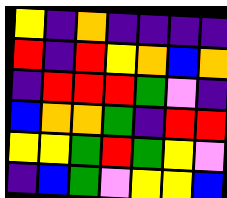[["yellow", "indigo", "orange", "indigo", "indigo", "indigo", "indigo"], ["red", "indigo", "red", "yellow", "orange", "blue", "orange"], ["indigo", "red", "red", "red", "green", "violet", "indigo"], ["blue", "orange", "orange", "green", "indigo", "red", "red"], ["yellow", "yellow", "green", "red", "green", "yellow", "violet"], ["indigo", "blue", "green", "violet", "yellow", "yellow", "blue"]]